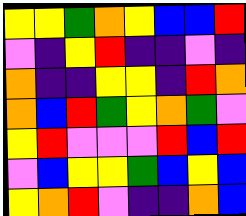[["yellow", "yellow", "green", "orange", "yellow", "blue", "blue", "red"], ["violet", "indigo", "yellow", "red", "indigo", "indigo", "violet", "indigo"], ["orange", "indigo", "indigo", "yellow", "yellow", "indigo", "red", "orange"], ["orange", "blue", "red", "green", "yellow", "orange", "green", "violet"], ["yellow", "red", "violet", "violet", "violet", "red", "blue", "red"], ["violet", "blue", "yellow", "yellow", "green", "blue", "yellow", "blue"], ["yellow", "orange", "red", "violet", "indigo", "indigo", "orange", "blue"]]